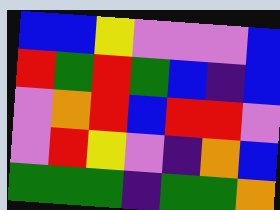[["blue", "blue", "yellow", "violet", "violet", "violet", "blue"], ["red", "green", "red", "green", "blue", "indigo", "blue"], ["violet", "orange", "red", "blue", "red", "red", "violet"], ["violet", "red", "yellow", "violet", "indigo", "orange", "blue"], ["green", "green", "green", "indigo", "green", "green", "orange"]]